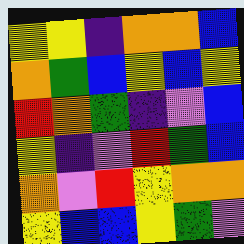[["yellow", "yellow", "indigo", "orange", "orange", "blue"], ["orange", "green", "blue", "yellow", "blue", "yellow"], ["red", "orange", "green", "indigo", "violet", "blue"], ["yellow", "indigo", "violet", "red", "green", "blue"], ["orange", "violet", "red", "yellow", "orange", "orange"], ["yellow", "blue", "blue", "yellow", "green", "violet"]]